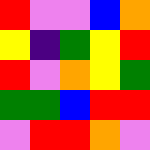[["red", "violet", "violet", "blue", "orange"], ["yellow", "indigo", "green", "yellow", "red"], ["red", "violet", "orange", "yellow", "green"], ["green", "green", "blue", "red", "red"], ["violet", "red", "red", "orange", "violet"]]